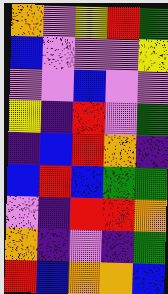[["orange", "violet", "yellow", "red", "green"], ["blue", "violet", "violet", "violet", "yellow"], ["violet", "violet", "blue", "violet", "violet"], ["yellow", "indigo", "red", "violet", "green"], ["indigo", "blue", "red", "orange", "indigo"], ["blue", "red", "blue", "green", "green"], ["violet", "indigo", "red", "red", "orange"], ["orange", "indigo", "violet", "indigo", "green"], ["red", "blue", "orange", "orange", "blue"]]